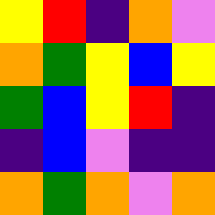[["yellow", "red", "indigo", "orange", "violet"], ["orange", "green", "yellow", "blue", "yellow"], ["green", "blue", "yellow", "red", "indigo"], ["indigo", "blue", "violet", "indigo", "indigo"], ["orange", "green", "orange", "violet", "orange"]]